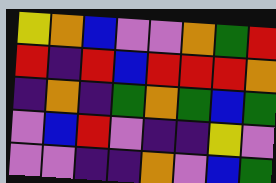[["yellow", "orange", "blue", "violet", "violet", "orange", "green", "red"], ["red", "indigo", "red", "blue", "red", "red", "red", "orange"], ["indigo", "orange", "indigo", "green", "orange", "green", "blue", "green"], ["violet", "blue", "red", "violet", "indigo", "indigo", "yellow", "violet"], ["violet", "violet", "indigo", "indigo", "orange", "violet", "blue", "green"]]